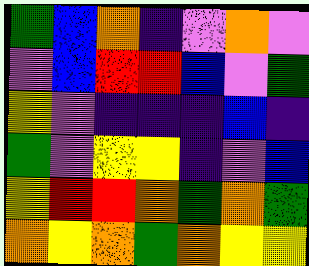[["green", "blue", "orange", "indigo", "violet", "orange", "violet"], ["violet", "blue", "red", "red", "blue", "violet", "green"], ["yellow", "violet", "indigo", "indigo", "indigo", "blue", "indigo"], ["green", "violet", "yellow", "yellow", "indigo", "violet", "blue"], ["yellow", "red", "red", "orange", "green", "orange", "green"], ["orange", "yellow", "orange", "green", "orange", "yellow", "yellow"]]